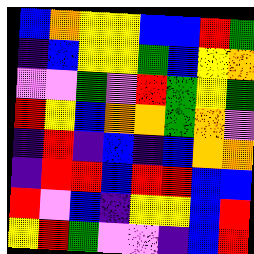[["blue", "orange", "yellow", "yellow", "blue", "blue", "red", "green"], ["indigo", "blue", "yellow", "yellow", "green", "blue", "yellow", "orange"], ["violet", "violet", "green", "violet", "red", "green", "yellow", "green"], ["red", "yellow", "blue", "orange", "orange", "green", "orange", "violet"], ["indigo", "red", "indigo", "blue", "indigo", "blue", "orange", "orange"], ["indigo", "red", "red", "blue", "red", "red", "blue", "blue"], ["red", "violet", "blue", "indigo", "yellow", "yellow", "blue", "red"], ["yellow", "red", "green", "violet", "violet", "indigo", "blue", "red"]]